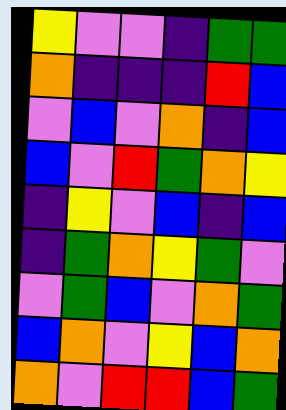[["yellow", "violet", "violet", "indigo", "green", "green"], ["orange", "indigo", "indigo", "indigo", "red", "blue"], ["violet", "blue", "violet", "orange", "indigo", "blue"], ["blue", "violet", "red", "green", "orange", "yellow"], ["indigo", "yellow", "violet", "blue", "indigo", "blue"], ["indigo", "green", "orange", "yellow", "green", "violet"], ["violet", "green", "blue", "violet", "orange", "green"], ["blue", "orange", "violet", "yellow", "blue", "orange"], ["orange", "violet", "red", "red", "blue", "green"]]